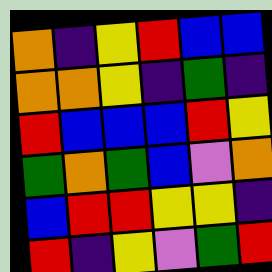[["orange", "indigo", "yellow", "red", "blue", "blue"], ["orange", "orange", "yellow", "indigo", "green", "indigo"], ["red", "blue", "blue", "blue", "red", "yellow"], ["green", "orange", "green", "blue", "violet", "orange"], ["blue", "red", "red", "yellow", "yellow", "indigo"], ["red", "indigo", "yellow", "violet", "green", "red"]]